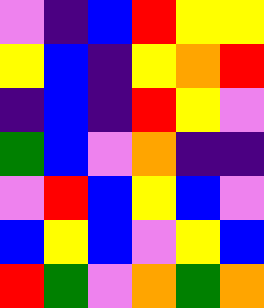[["violet", "indigo", "blue", "red", "yellow", "yellow"], ["yellow", "blue", "indigo", "yellow", "orange", "red"], ["indigo", "blue", "indigo", "red", "yellow", "violet"], ["green", "blue", "violet", "orange", "indigo", "indigo"], ["violet", "red", "blue", "yellow", "blue", "violet"], ["blue", "yellow", "blue", "violet", "yellow", "blue"], ["red", "green", "violet", "orange", "green", "orange"]]